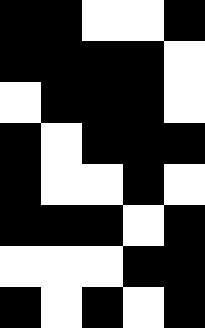[["black", "black", "white", "white", "black"], ["black", "black", "black", "black", "white"], ["white", "black", "black", "black", "white"], ["black", "white", "black", "black", "black"], ["black", "white", "white", "black", "white"], ["black", "black", "black", "white", "black"], ["white", "white", "white", "black", "black"], ["black", "white", "black", "white", "black"]]